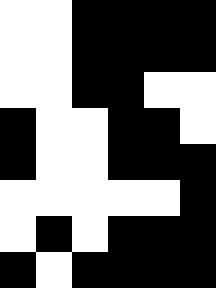[["white", "white", "black", "black", "black", "black"], ["white", "white", "black", "black", "black", "black"], ["white", "white", "black", "black", "white", "white"], ["black", "white", "white", "black", "black", "white"], ["black", "white", "white", "black", "black", "black"], ["white", "white", "white", "white", "white", "black"], ["white", "black", "white", "black", "black", "black"], ["black", "white", "black", "black", "black", "black"]]